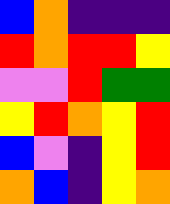[["blue", "orange", "indigo", "indigo", "indigo"], ["red", "orange", "red", "red", "yellow"], ["violet", "violet", "red", "green", "green"], ["yellow", "red", "orange", "yellow", "red"], ["blue", "violet", "indigo", "yellow", "red"], ["orange", "blue", "indigo", "yellow", "orange"]]